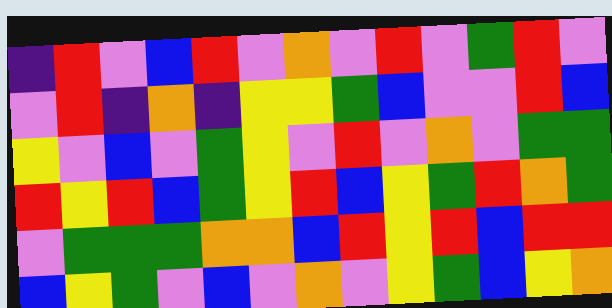[["indigo", "red", "violet", "blue", "red", "violet", "orange", "violet", "red", "violet", "green", "red", "violet"], ["violet", "red", "indigo", "orange", "indigo", "yellow", "yellow", "green", "blue", "violet", "violet", "red", "blue"], ["yellow", "violet", "blue", "violet", "green", "yellow", "violet", "red", "violet", "orange", "violet", "green", "green"], ["red", "yellow", "red", "blue", "green", "yellow", "red", "blue", "yellow", "green", "red", "orange", "green"], ["violet", "green", "green", "green", "orange", "orange", "blue", "red", "yellow", "red", "blue", "red", "red"], ["blue", "yellow", "green", "violet", "blue", "violet", "orange", "violet", "yellow", "green", "blue", "yellow", "orange"]]